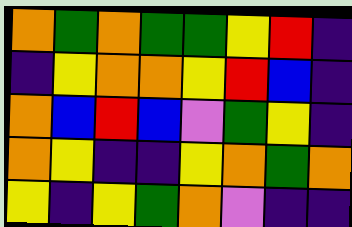[["orange", "green", "orange", "green", "green", "yellow", "red", "indigo"], ["indigo", "yellow", "orange", "orange", "yellow", "red", "blue", "indigo"], ["orange", "blue", "red", "blue", "violet", "green", "yellow", "indigo"], ["orange", "yellow", "indigo", "indigo", "yellow", "orange", "green", "orange"], ["yellow", "indigo", "yellow", "green", "orange", "violet", "indigo", "indigo"]]